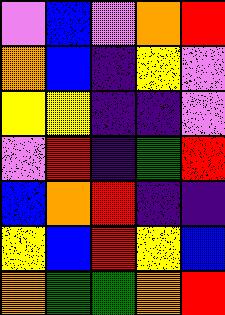[["violet", "blue", "violet", "orange", "red"], ["orange", "blue", "indigo", "yellow", "violet"], ["yellow", "yellow", "indigo", "indigo", "violet"], ["violet", "red", "indigo", "green", "red"], ["blue", "orange", "red", "indigo", "indigo"], ["yellow", "blue", "red", "yellow", "blue"], ["orange", "green", "green", "orange", "red"]]